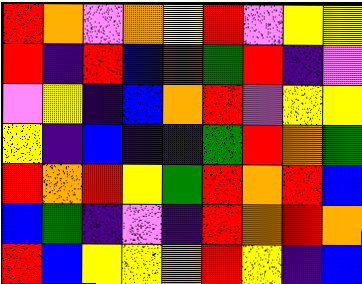[["red", "orange", "violet", "orange", "yellow", "red", "violet", "yellow", "yellow"], ["red", "indigo", "red", "blue", "red", "green", "red", "indigo", "violet"], ["violet", "yellow", "indigo", "blue", "orange", "red", "violet", "yellow", "yellow"], ["yellow", "indigo", "blue", "indigo", "indigo", "green", "red", "orange", "green"], ["red", "orange", "red", "yellow", "green", "red", "orange", "red", "blue"], ["blue", "green", "indigo", "violet", "indigo", "red", "orange", "red", "orange"], ["red", "blue", "yellow", "yellow", "orange", "red", "yellow", "indigo", "blue"]]